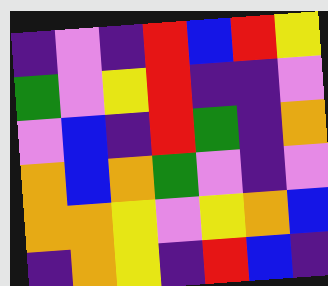[["indigo", "violet", "indigo", "red", "blue", "red", "yellow"], ["green", "violet", "yellow", "red", "indigo", "indigo", "violet"], ["violet", "blue", "indigo", "red", "green", "indigo", "orange"], ["orange", "blue", "orange", "green", "violet", "indigo", "violet"], ["orange", "orange", "yellow", "violet", "yellow", "orange", "blue"], ["indigo", "orange", "yellow", "indigo", "red", "blue", "indigo"]]